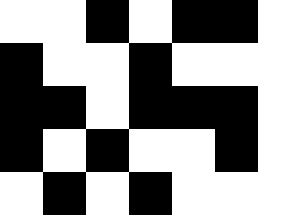[["white", "white", "black", "white", "black", "black", "white"], ["black", "white", "white", "black", "white", "white", "white"], ["black", "black", "white", "black", "black", "black", "white"], ["black", "white", "black", "white", "white", "black", "white"], ["white", "black", "white", "black", "white", "white", "white"]]